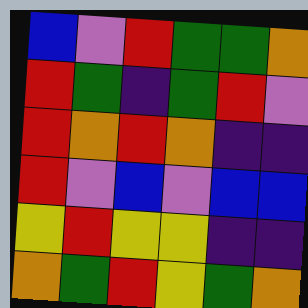[["blue", "violet", "red", "green", "green", "orange"], ["red", "green", "indigo", "green", "red", "violet"], ["red", "orange", "red", "orange", "indigo", "indigo"], ["red", "violet", "blue", "violet", "blue", "blue"], ["yellow", "red", "yellow", "yellow", "indigo", "indigo"], ["orange", "green", "red", "yellow", "green", "orange"]]